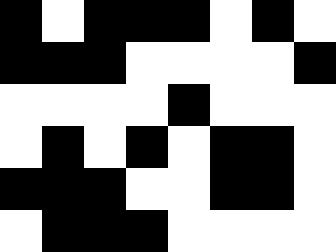[["black", "white", "black", "black", "black", "white", "black", "white"], ["black", "black", "black", "white", "white", "white", "white", "black"], ["white", "white", "white", "white", "black", "white", "white", "white"], ["white", "black", "white", "black", "white", "black", "black", "white"], ["black", "black", "black", "white", "white", "black", "black", "white"], ["white", "black", "black", "black", "white", "white", "white", "white"]]